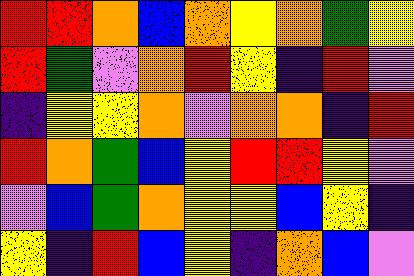[["red", "red", "orange", "blue", "orange", "yellow", "orange", "green", "yellow"], ["red", "green", "violet", "orange", "red", "yellow", "indigo", "red", "violet"], ["indigo", "yellow", "yellow", "orange", "violet", "orange", "orange", "indigo", "red"], ["red", "orange", "green", "blue", "yellow", "red", "red", "yellow", "violet"], ["violet", "blue", "green", "orange", "yellow", "yellow", "blue", "yellow", "indigo"], ["yellow", "indigo", "red", "blue", "yellow", "indigo", "orange", "blue", "violet"]]